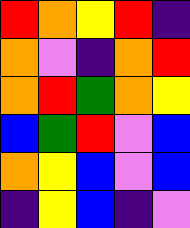[["red", "orange", "yellow", "red", "indigo"], ["orange", "violet", "indigo", "orange", "red"], ["orange", "red", "green", "orange", "yellow"], ["blue", "green", "red", "violet", "blue"], ["orange", "yellow", "blue", "violet", "blue"], ["indigo", "yellow", "blue", "indigo", "violet"]]